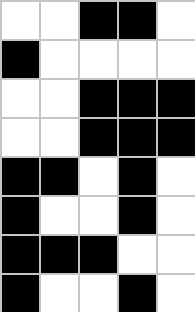[["white", "white", "black", "black", "white"], ["black", "white", "white", "white", "white"], ["white", "white", "black", "black", "black"], ["white", "white", "black", "black", "black"], ["black", "black", "white", "black", "white"], ["black", "white", "white", "black", "white"], ["black", "black", "black", "white", "white"], ["black", "white", "white", "black", "white"]]